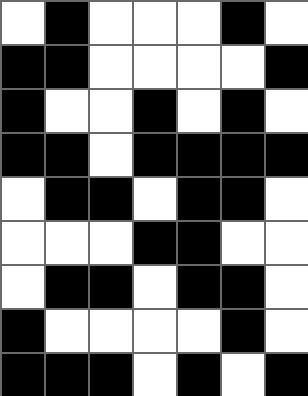[["white", "black", "white", "white", "white", "black", "white"], ["black", "black", "white", "white", "white", "white", "black"], ["black", "white", "white", "black", "white", "black", "white"], ["black", "black", "white", "black", "black", "black", "black"], ["white", "black", "black", "white", "black", "black", "white"], ["white", "white", "white", "black", "black", "white", "white"], ["white", "black", "black", "white", "black", "black", "white"], ["black", "white", "white", "white", "white", "black", "white"], ["black", "black", "black", "white", "black", "white", "black"]]